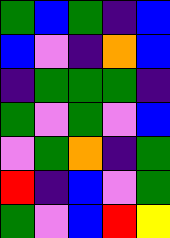[["green", "blue", "green", "indigo", "blue"], ["blue", "violet", "indigo", "orange", "blue"], ["indigo", "green", "green", "green", "indigo"], ["green", "violet", "green", "violet", "blue"], ["violet", "green", "orange", "indigo", "green"], ["red", "indigo", "blue", "violet", "green"], ["green", "violet", "blue", "red", "yellow"]]